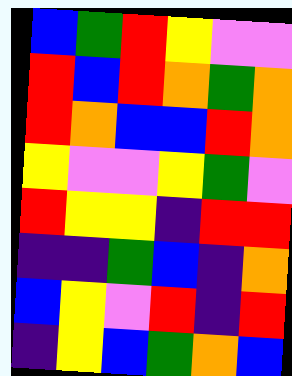[["blue", "green", "red", "yellow", "violet", "violet"], ["red", "blue", "red", "orange", "green", "orange"], ["red", "orange", "blue", "blue", "red", "orange"], ["yellow", "violet", "violet", "yellow", "green", "violet"], ["red", "yellow", "yellow", "indigo", "red", "red"], ["indigo", "indigo", "green", "blue", "indigo", "orange"], ["blue", "yellow", "violet", "red", "indigo", "red"], ["indigo", "yellow", "blue", "green", "orange", "blue"]]